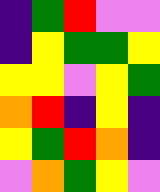[["indigo", "green", "red", "violet", "violet"], ["indigo", "yellow", "green", "green", "yellow"], ["yellow", "yellow", "violet", "yellow", "green"], ["orange", "red", "indigo", "yellow", "indigo"], ["yellow", "green", "red", "orange", "indigo"], ["violet", "orange", "green", "yellow", "violet"]]